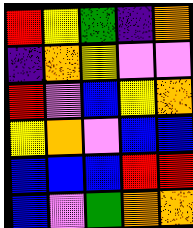[["red", "yellow", "green", "indigo", "orange"], ["indigo", "orange", "yellow", "violet", "violet"], ["red", "violet", "blue", "yellow", "orange"], ["yellow", "orange", "violet", "blue", "blue"], ["blue", "blue", "blue", "red", "red"], ["blue", "violet", "green", "orange", "orange"]]